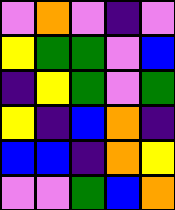[["violet", "orange", "violet", "indigo", "violet"], ["yellow", "green", "green", "violet", "blue"], ["indigo", "yellow", "green", "violet", "green"], ["yellow", "indigo", "blue", "orange", "indigo"], ["blue", "blue", "indigo", "orange", "yellow"], ["violet", "violet", "green", "blue", "orange"]]